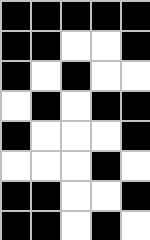[["black", "black", "black", "black", "black"], ["black", "black", "white", "white", "black"], ["black", "white", "black", "white", "white"], ["white", "black", "white", "black", "black"], ["black", "white", "white", "white", "black"], ["white", "white", "white", "black", "white"], ["black", "black", "white", "white", "black"], ["black", "black", "white", "black", "white"]]